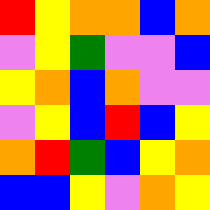[["red", "yellow", "orange", "orange", "blue", "orange"], ["violet", "yellow", "green", "violet", "violet", "blue"], ["yellow", "orange", "blue", "orange", "violet", "violet"], ["violet", "yellow", "blue", "red", "blue", "yellow"], ["orange", "red", "green", "blue", "yellow", "orange"], ["blue", "blue", "yellow", "violet", "orange", "yellow"]]